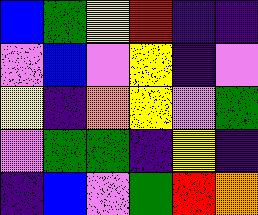[["blue", "green", "yellow", "red", "indigo", "indigo"], ["violet", "blue", "violet", "yellow", "indigo", "violet"], ["yellow", "indigo", "orange", "yellow", "violet", "green"], ["violet", "green", "green", "indigo", "yellow", "indigo"], ["indigo", "blue", "violet", "green", "red", "orange"]]